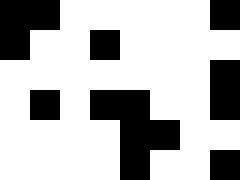[["black", "black", "white", "white", "white", "white", "white", "black"], ["black", "white", "white", "black", "white", "white", "white", "white"], ["white", "white", "white", "white", "white", "white", "white", "black"], ["white", "black", "white", "black", "black", "white", "white", "black"], ["white", "white", "white", "white", "black", "black", "white", "white"], ["white", "white", "white", "white", "black", "white", "white", "black"]]